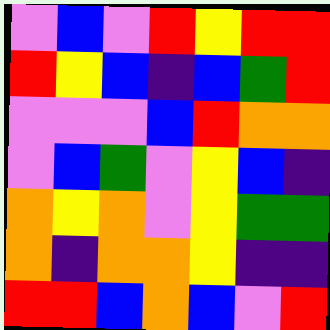[["violet", "blue", "violet", "red", "yellow", "red", "red"], ["red", "yellow", "blue", "indigo", "blue", "green", "red"], ["violet", "violet", "violet", "blue", "red", "orange", "orange"], ["violet", "blue", "green", "violet", "yellow", "blue", "indigo"], ["orange", "yellow", "orange", "violet", "yellow", "green", "green"], ["orange", "indigo", "orange", "orange", "yellow", "indigo", "indigo"], ["red", "red", "blue", "orange", "blue", "violet", "red"]]